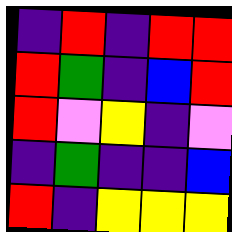[["indigo", "red", "indigo", "red", "red"], ["red", "green", "indigo", "blue", "red"], ["red", "violet", "yellow", "indigo", "violet"], ["indigo", "green", "indigo", "indigo", "blue"], ["red", "indigo", "yellow", "yellow", "yellow"]]